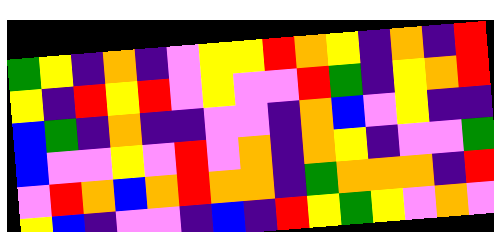[["green", "yellow", "indigo", "orange", "indigo", "violet", "yellow", "yellow", "red", "orange", "yellow", "indigo", "orange", "indigo", "red"], ["yellow", "indigo", "red", "yellow", "red", "violet", "yellow", "violet", "violet", "red", "green", "indigo", "yellow", "orange", "red"], ["blue", "green", "indigo", "orange", "indigo", "indigo", "violet", "violet", "indigo", "orange", "blue", "violet", "yellow", "indigo", "indigo"], ["blue", "violet", "violet", "yellow", "violet", "red", "violet", "orange", "indigo", "orange", "yellow", "indigo", "violet", "violet", "green"], ["violet", "red", "orange", "blue", "orange", "red", "orange", "orange", "indigo", "green", "orange", "orange", "orange", "indigo", "red"], ["yellow", "blue", "indigo", "violet", "violet", "indigo", "blue", "indigo", "red", "yellow", "green", "yellow", "violet", "orange", "violet"]]